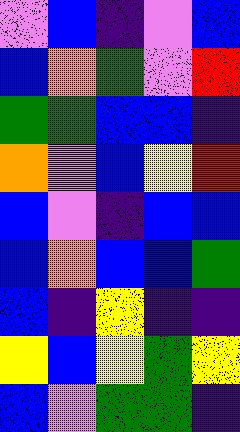[["violet", "blue", "indigo", "violet", "blue"], ["blue", "orange", "green", "violet", "red"], ["green", "green", "blue", "blue", "indigo"], ["orange", "violet", "blue", "yellow", "red"], ["blue", "violet", "indigo", "blue", "blue"], ["blue", "orange", "blue", "blue", "green"], ["blue", "indigo", "yellow", "indigo", "indigo"], ["yellow", "blue", "yellow", "green", "yellow"], ["blue", "violet", "green", "green", "indigo"]]